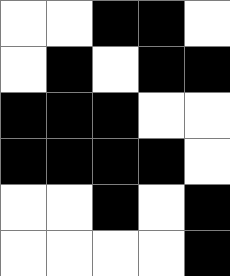[["white", "white", "black", "black", "white"], ["white", "black", "white", "black", "black"], ["black", "black", "black", "white", "white"], ["black", "black", "black", "black", "white"], ["white", "white", "black", "white", "black"], ["white", "white", "white", "white", "black"]]